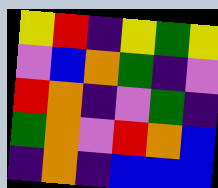[["yellow", "red", "indigo", "yellow", "green", "yellow"], ["violet", "blue", "orange", "green", "indigo", "violet"], ["red", "orange", "indigo", "violet", "green", "indigo"], ["green", "orange", "violet", "red", "orange", "blue"], ["indigo", "orange", "indigo", "blue", "blue", "blue"]]